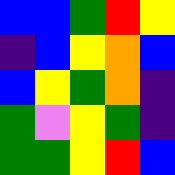[["blue", "blue", "green", "red", "yellow"], ["indigo", "blue", "yellow", "orange", "blue"], ["blue", "yellow", "green", "orange", "indigo"], ["green", "violet", "yellow", "green", "indigo"], ["green", "green", "yellow", "red", "blue"]]